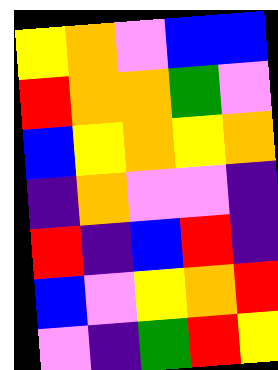[["yellow", "orange", "violet", "blue", "blue"], ["red", "orange", "orange", "green", "violet"], ["blue", "yellow", "orange", "yellow", "orange"], ["indigo", "orange", "violet", "violet", "indigo"], ["red", "indigo", "blue", "red", "indigo"], ["blue", "violet", "yellow", "orange", "red"], ["violet", "indigo", "green", "red", "yellow"]]